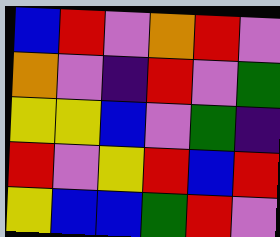[["blue", "red", "violet", "orange", "red", "violet"], ["orange", "violet", "indigo", "red", "violet", "green"], ["yellow", "yellow", "blue", "violet", "green", "indigo"], ["red", "violet", "yellow", "red", "blue", "red"], ["yellow", "blue", "blue", "green", "red", "violet"]]